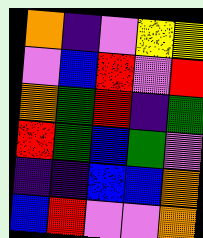[["orange", "indigo", "violet", "yellow", "yellow"], ["violet", "blue", "red", "violet", "red"], ["orange", "green", "red", "indigo", "green"], ["red", "green", "blue", "green", "violet"], ["indigo", "indigo", "blue", "blue", "orange"], ["blue", "red", "violet", "violet", "orange"]]